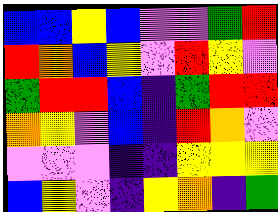[["blue", "blue", "yellow", "blue", "violet", "violet", "green", "red"], ["red", "orange", "blue", "yellow", "violet", "red", "yellow", "violet"], ["green", "red", "red", "blue", "indigo", "green", "red", "red"], ["orange", "yellow", "violet", "blue", "indigo", "red", "orange", "violet"], ["violet", "violet", "violet", "indigo", "indigo", "yellow", "yellow", "yellow"], ["blue", "yellow", "violet", "indigo", "yellow", "orange", "indigo", "green"]]